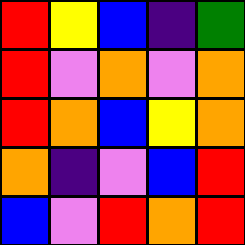[["red", "yellow", "blue", "indigo", "green"], ["red", "violet", "orange", "violet", "orange"], ["red", "orange", "blue", "yellow", "orange"], ["orange", "indigo", "violet", "blue", "red"], ["blue", "violet", "red", "orange", "red"]]